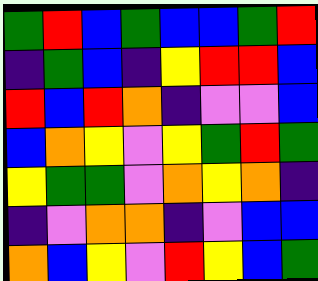[["green", "red", "blue", "green", "blue", "blue", "green", "red"], ["indigo", "green", "blue", "indigo", "yellow", "red", "red", "blue"], ["red", "blue", "red", "orange", "indigo", "violet", "violet", "blue"], ["blue", "orange", "yellow", "violet", "yellow", "green", "red", "green"], ["yellow", "green", "green", "violet", "orange", "yellow", "orange", "indigo"], ["indigo", "violet", "orange", "orange", "indigo", "violet", "blue", "blue"], ["orange", "blue", "yellow", "violet", "red", "yellow", "blue", "green"]]